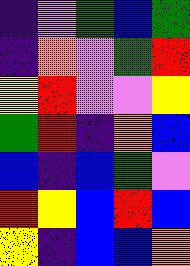[["indigo", "violet", "green", "blue", "green"], ["indigo", "orange", "violet", "green", "red"], ["yellow", "red", "violet", "violet", "yellow"], ["green", "red", "indigo", "orange", "blue"], ["blue", "indigo", "blue", "green", "violet"], ["red", "yellow", "blue", "red", "blue"], ["yellow", "indigo", "blue", "blue", "orange"]]